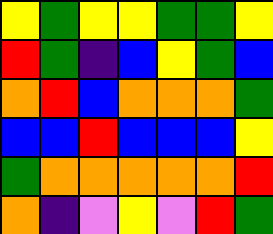[["yellow", "green", "yellow", "yellow", "green", "green", "yellow"], ["red", "green", "indigo", "blue", "yellow", "green", "blue"], ["orange", "red", "blue", "orange", "orange", "orange", "green"], ["blue", "blue", "red", "blue", "blue", "blue", "yellow"], ["green", "orange", "orange", "orange", "orange", "orange", "red"], ["orange", "indigo", "violet", "yellow", "violet", "red", "green"]]